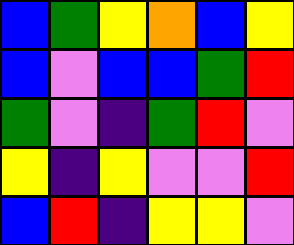[["blue", "green", "yellow", "orange", "blue", "yellow"], ["blue", "violet", "blue", "blue", "green", "red"], ["green", "violet", "indigo", "green", "red", "violet"], ["yellow", "indigo", "yellow", "violet", "violet", "red"], ["blue", "red", "indigo", "yellow", "yellow", "violet"]]